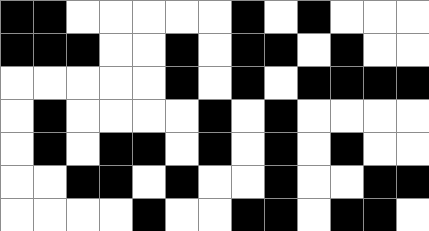[["black", "black", "white", "white", "white", "white", "white", "black", "white", "black", "white", "white", "white"], ["black", "black", "black", "white", "white", "black", "white", "black", "black", "white", "black", "white", "white"], ["white", "white", "white", "white", "white", "black", "white", "black", "white", "black", "black", "black", "black"], ["white", "black", "white", "white", "white", "white", "black", "white", "black", "white", "white", "white", "white"], ["white", "black", "white", "black", "black", "white", "black", "white", "black", "white", "black", "white", "white"], ["white", "white", "black", "black", "white", "black", "white", "white", "black", "white", "white", "black", "black"], ["white", "white", "white", "white", "black", "white", "white", "black", "black", "white", "black", "black", "white"]]